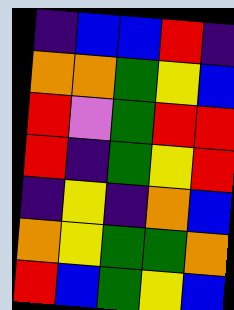[["indigo", "blue", "blue", "red", "indigo"], ["orange", "orange", "green", "yellow", "blue"], ["red", "violet", "green", "red", "red"], ["red", "indigo", "green", "yellow", "red"], ["indigo", "yellow", "indigo", "orange", "blue"], ["orange", "yellow", "green", "green", "orange"], ["red", "blue", "green", "yellow", "blue"]]